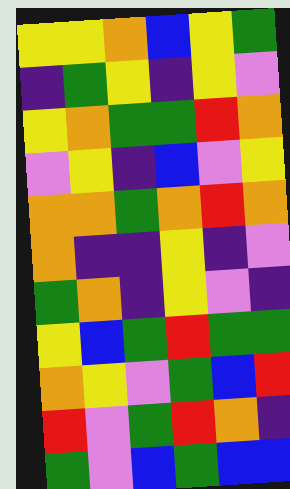[["yellow", "yellow", "orange", "blue", "yellow", "green"], ["indigo", "green", "yellow", "indigo", "yellow", "violet"], ["yellow", "orange", "green", "green", "red", "orange"], ["violet", "yellow", "indigo", "blue", "violet", "yellow"], ["orange", "orange", "green", "orange", "red", "orange"], ["orange", "indigo", "indigo", "yellow", "indigo", "violet"], ["green", "orange", "indigo", "yellow", "violet", "indigo"], ["yellow", "blue", "green", "red", "green", "green"], ["orange", "yellow", "violet", "green", "blue", "red"], ["red", "violet", "green", "red", "orange", "indigo"], ["green", "violet", "blue", "green", "blue", "blue"]]